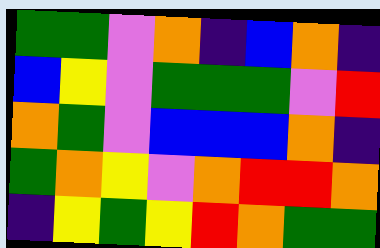[["green", "green", "violet", "orange", "indigo", "blue", "orange", "indigo"], ["blue", "yellow", "violet", "green", "green", "green", "violet", "red"], ["orange", "green", "violet", "blue", "blue", "blue", "orange", "indigo"], ["green", "orange", "yellow", "violet", "orange", "red", "red", "orange"], ["indigo", "yellow", "green", "yellow", "red", "orange", "green", "green"]]